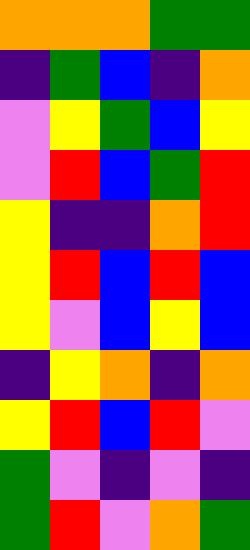[["orange", "orange", "orange", "green", "green"], ["indigo", "green", "blue", "indigo", "orange"], ["violet", "yellow", "green", "blue", "yellow"], ["violet", "red", "blue", "green", "red"], ["yellow", "indigo", "indigo", "orange", "red"], ["yellow", "red", "blue", "red", "blue"], ["yellow", "violet", "blue", "yellow", "blue"], ["indigo", "yellow", "orange", "indigo", "orange"], ["yellow", "red", "blue", "red", "violet"], ["green", "violet", "indigo", "violet", "indigo"], ["green", "red", "violet", "orange", "green"]]